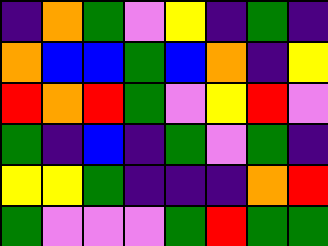[["indigo", "orange", "green", "violet", "yellow", "indigo", "green", "indigo"], ["orange", "blue", "blue", "green", "blue", "orange", "indigo", "yellow"], ["red", "orange", "red", "green", "violet", "yellow", "red", "violet"], ["green", "indigo", "blue", "indigo", "green", "violet", "green", "indigo"], ["yellow", "yellow", "green", "indigo", "indigo", "indigo", "orange", "red"], ["green", "violet", "violet", "violet", "green", "red", "green", "green"]]